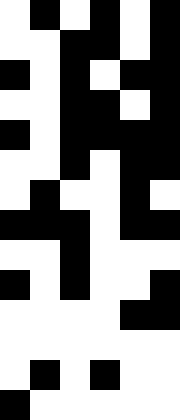[["white", "black", "white", "black", "white", "black"], ["white", "white", "black", "black", "white", "black"], ["black", "white", "black", "white", "black", "black"], ["white", "white", "black", "black", "white", "black"], ["black", "white", "black", "black", "black", "black"], ["white", "white", "black", "white", "black", "black"], ["white", "black", "white", "white", "black", "white"], ["black", "black", "black", "white", "black", "black"], ["white", "white", "black", "white", "white", "white"], ["black", "white", "black", "white", "white", "black"], ["white", "white", "white", "white", "black", "black"], ["white", "white", "white", "white", "white", "white"], ["white", "black", "white", "black", "white", "white"], ["black", "white", "white", "white", "white", "white"]]